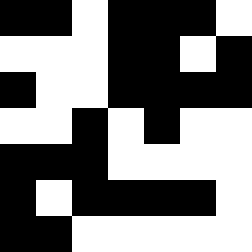[["black", "black", "white", "black", "black", "black", "white"], ["white", "white", "white", "black", "black", "white", "black"], ["black", "white", "white", "black", "black", "black", "black"], ["white", "white", "black", "white", "black", "white", "white"], ["black", "black", "black", "white", "white", "white", "white"], ["black", "white", "black", "black", "black", "black", "white"], ["black", "black", "white", "white", "white", "white", "white"]]